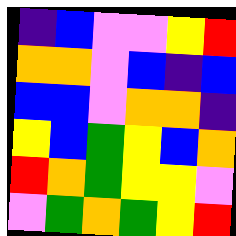[["indigo", "blue", "violet", "violet", "yellow", "red"], ["orange", "orange", "violet", "blue", "indigo", "blue"], ["blue", "blue", "violet", "orange", "orange", "indigo"], ["yellow", "blue", "green", "yellow", "blue", "orange"], ["red", "orange", "green", "yellow", "yellow", "violet"], ["violet", "green", "orange", "green", "yellow", "red"]]